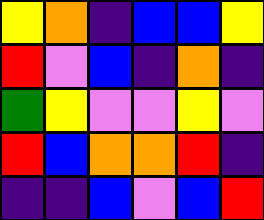[["yellow", "orange", "indigo", "blue", "blue", "yellow"], ["red", "violet", "blue", "indigo", "orange", "indigo"], ["green", "yellow", "violet", "violet", "yellow", "violet"], ["red", "blue", "orange", "orange", "red", "indigo"], ["indigo", "indigo", "blue", "violet", "blue", "red"]]